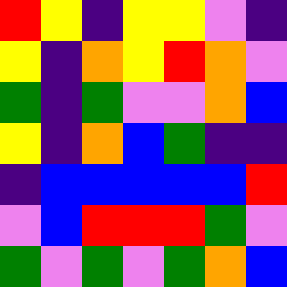[["red", "yellow", "indigo", "yellow", "yellow", "violet", "indigo"], ["yellow", "indigo", "orange", "yellow", "red", "orange", "violet"], ["green", "indigo", "green", "violet", "violet", "orange", "blue"], ["yellow", "indigo", "orange", "blue", "green", "indigo", "indigo"], ["indigo", "blue", "blue", "blue", "blue", "blue", "red"], ["violet", "blue", "red", "red", "red", "green", "violet"], ["green", "violet", "green", "violet", "green", "orange", "blue"]]